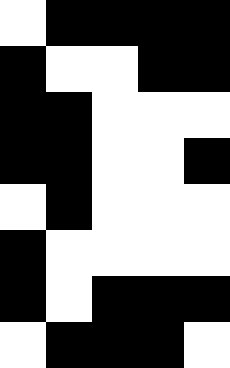[["white", "black", "black", "black", "black"], ["black", "white", "white", "black", "black"], ["black", "black", "white", "white", "white"], ["black", "black", "white", "white", "black"], ["white", "black", "white", "white", "white"], ["black", "white", "white", "white", "white"], ["black", "white", "black", "black", "black"], ["white", "black", "black", "black", "white"]]